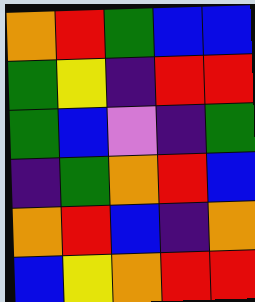[["orange", "red", "green", "blue", "blue"], ["green", "yellow", "indigo", "red", "red"], ["green", "blue", "violet", "indigo", "green"], ["indigo", "green", "orange", "red", "blue"], ["orange", "red", "blue", "indigo", "orange"], ["blue", "yellow", "orange", "red", "red"]]